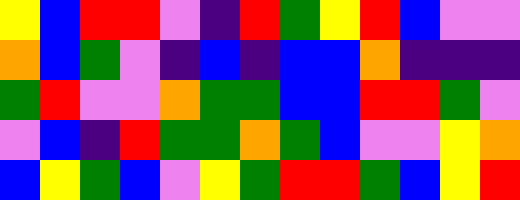[["yellow", "blue", "red", "red", "violet", "indigo", "red", "green", "yellow", "red", "blue", "violet", "violet"], ["orange", "blue", "green", "violet", "indigo", "blue", "indigo", "blue", "blue", "orange", "indigo", "indigo", "indigo"], ["green", "red", "violet", "violet", "orange", "green", "green", "blue", "blue", "red", "red", "green", "violet"], ["violet", "blue", "indigo", "red", "green", "green", "orange", "green", "blue", "violet", "violet", "yellow", "orange"], ["blue", "yellow", "green", "blue", "violet", "yellow", "green", "red", "red", "green", "blue", "yellow", "red"]]